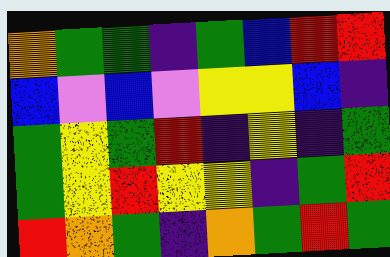[["orange", "green", "green", "indigo", "green", "blue", "red", "red"], ["blue", "violet", "blue", "violet", "yellow", "yellow", "blue", "indigo"], ["green", "yellow", "green", "red", "indigo", "yellow", "indigo", "green"], ["green", "yellow", "red", "yellow", "yellow", "indigo", "green", "red"], ["red", "orange", "green", "indigo", "orange", "green", "red", "green"]]